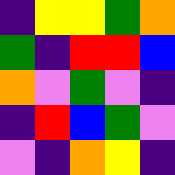[["indigo", "yellow", "yellow", "green", "orange"], ["green", "indigo", "red", "red", "blue"], ["orange", "violet", "green", "violet", "indigo"], ["indigo", "red", "blue", "green", "violet"], ["violet", "indigo", "orange", "yellow", "indigo"]]